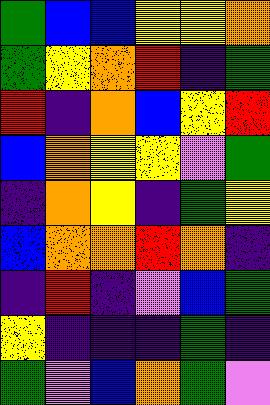[["green", "blue", "blue", "yellow", "yellow", "orange"], ["green", "yellow", "orange", "red", "indigo", "green"], ["red", "indigo", "orange", "blue", "yellow", "red"], ["blue", "orange", "yellow", "yellow", "violet", "green"], ["indigo", "orange", "yellow", "indigo", "green", "yellow"], ["blue", "orange", "orange", "red", "orange", "indigo"], ["indigo", "red", "indigo", "violet", "blue", "green"], ["yellow", "indigo", "indigo", "indigo", "green", "indigo"], ["green", "violet", "blue", "orange", "green", "violet"]]